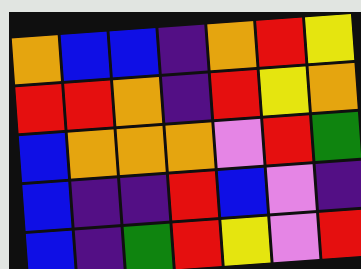[["orange", "blue", "blue", "indigo", "orange", "red", "yellow"], ["red", "red", "orange", "indigo", "red", "yellow", "orange"], ["blue", "orange", "orange", "orange", "violet", "red", "green"], ["blue", "indigo", "indigo", "red", "blue", "violet", "indigo"], ["blue", "indigo", "green", "red", "yellow", "violet", "red"]]